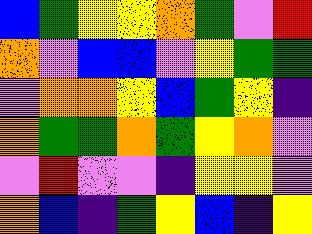[["blue", "green", "yellow", "yellow", "orange", "green", "violet", "red"], ["orange", "violet", "blue", "blue", "violet", "yellow", "green", "green"], ["violet", "orange", "orange", "yellow", "blue", "green", "yellow", "indigo"], ["orange", "green", "green", "orange", "green", "yellow", "orange", "violet"], ["violet", "red", "violet", "violet", "indigo", "yellow", "yellow", "violet"], ["orange", "blue", "indigo", "green", "yellow", "blue", "indigo", "yellow"]]